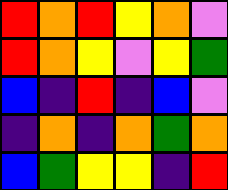[["red", "orange", "red", "yellow", "orange", "violet"], ["red", "orange", "yellow", "violet", "yellow", "green"], ["blue", "indigo", "red", "indigo", "blue", "violet"], ["indigo", "orange", "indigo", "orange", "green", "orange"], ["blue", "green", "yellow", "yellow", "indigo", "red"]]